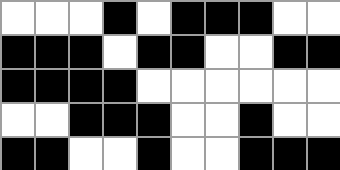[["white", "white", "white", "black", "white", "black", "black", "black", "white", "white"], ["black", "black", "black", "white", "black", "black", "white", "white", "black", "black"], ["black", "black", "black", "black", "white", "white", "white", "white", "white", "white"], ["white", "white", "black", "black", "black", "white", "white", "black", "white", "white"], ["black", "black", "white", "white", "black", "white", "white", "black", "black", "black"]]